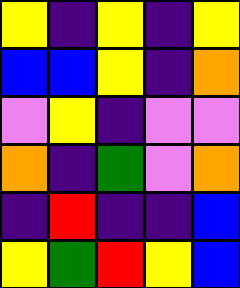[["yellow", "indigo", "yellow", "indigo", "yellow"], ["blue", "blue", "yellow", "indigo", "orange"], ["violet", "yellow", "indigo", "violet", "violet"], ["orange", "indigo", "green", "violet", "orange"], ["indigo", "red", "indigo", "indigo", "blue"], ["yellow", "green", "red", "yellow", "blue"]]